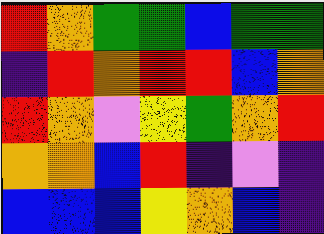[["red", "orange", "green", "green", "blue", "green", "green"], ["indigo", "red", "orange", "red", "red", "blue", "orange"], ["red", "orange", "violet", "yellow", "green", "orange", "red"], ["orange", "orange", "blue", "red", "indigo", "violet", "indigo"], ["blue", "blue", "blue", "yellow", "orange", "blue", "indigo"]]